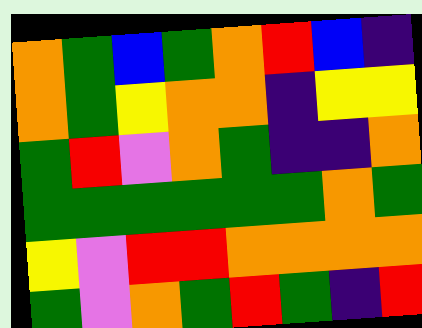[["orange", "green", "blue", "green", "orange", "red", "blue", "indigo"], ["orange", "green", "yellow", "orange", "orange", "indigo", "yellow", "yellow"], ["green", "red", "violet", "orange", "green", "indigo", "indigo", "orange"], ["green", "green", "green", "green", "green", "green", "orange", "green"], ["yellow", "violet", "red", "red", "orange", "orange", "orange", "orange"], ["green", "violet", "orange", "green", "red", "green", "indigo", "red"]]